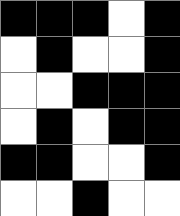[["black", "black", "black", "white", "black"], ["white", "black", "white", "white", "black"], ["white", "white", "black", "black", "black"], ["white", "black", "white", "black", "black"], ["black", "black", "white", "white", "black"], ["white", "white", "black", "white", "white"]]